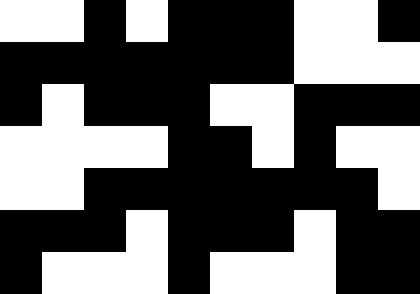[["white", "white", "black", "white", "black", "black", "black", "white", "white", "black"], ["black", "black", "black", "black", "black", "black", "black", "white", "white", "white"], ["black", "white", "black", "black", "black", "white", "white", "black", "black", "black"], ["white", "white", "white", "white", "black", "black", "white", "black", "white", "white"], ["white", "white", "black", "black", "black", "black", "black", "black", "black", "white"], ["black", "black", "black", "white", "black", "black", "black", "white", "black", "black"], ["black", "white", "white", "white", "black", "white", "white", "white", "black", "black"]]